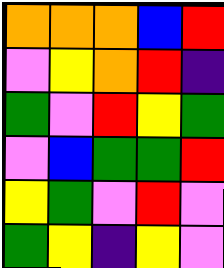[["orange", "orange", "orange", "blue", "red"], ["violet", "yellow", "orange", "red", "indigo"], ["green", "violet", "red", "yellow", "green"], ["violet", "blue", "green", "green", "red"], ["yellow", "green", "violet", "red", "violet"], ["green", "yellow", "indigo", "yellow", "violet"]]